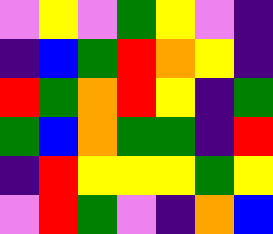[["violet", "yellow", "violet", "green", "yellow", "violet", "indigo"], ["indigo", "blue", "green", "red", "orange", "yellow", "indigo"], ["red", "green", "orange", "red", "yellow", "indigo", "green"], ["green", "blue", "orange", "green", "green", "indigo", "red"], ["indigo", "red", "yellow", "yellow", "yellow", "green", "yellow"], ["violet", "red", "green", "violet", "indigo", "orange", "blue"]]